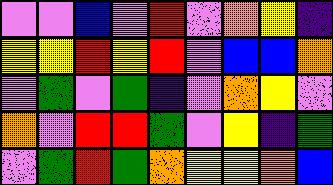[["violet", "violet", "blue", "violet", "red", "violet", "orange", "yellow", "indigo"], ["yellow", "yellow", "red", "yellow", "red", "violet", "blue", "blue", "orange"], ["violet", "green", "violet", "green", "indigo", "violet", "orange", "yellow", "violet"], ["orange", "violet", "red", "red", "green", "violet", "yellow", "indigo", "green"], ["violet", "green", "red", "green", "orange", "yellow", "yellow", "orange", "blue"]]